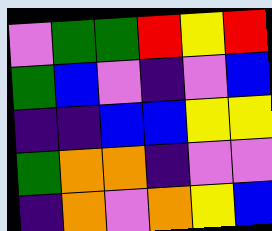[["violet", "green", "green", "red", "yellow", "red"], ["green", "blue", "violet", "indigo", "violet", "blue"], ["indigo", "indigo", "blue", "blue", "yellow", "yellow"], ["green", "orange", "orange", "indigo", "violet", "violet"], ["indigo", "orange", "violet", "orange", "yellow", "blue"]]